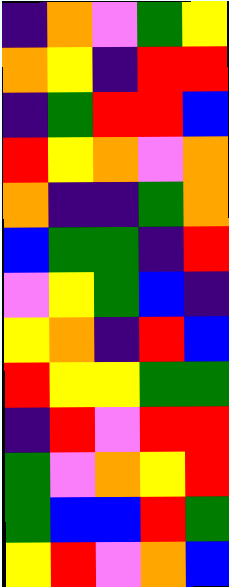[["indigo", "orange", "violet", "green", "yellow"], ["orange", "yellow", "indigo", "red", "red"], ["indigo", "green", "red", "red", "blue"], ["red", "yellow", "orange", "violet", "orange"], ["orange", "indigo", "indigo", "green", "orange"], ["blue", "green", "green", "indigo", "red"], ["violet", "yellow", "green", "blue", "indigo"], ["yellow", "orange", "indigo", "red", "blue"], ["red", "yellow", "yellow", "green", "green"], ["indigo", "red", "violet", "red", "red"], ["green", "violet", "orange", "yellow", "red"], ["green", "blue", "blue", "red", "green"], ["yellow", "red", "violet", "orange", "blue"]]